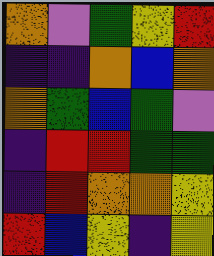[["orange", "violet", "green", "yellow", "red"], ["indigo", "indigo", "orange", "blue", "orange"], ["orange", "green", "blue", "green", "violet"], ["indigo", "red", "red", "green", "green"], ["indigo", "red", "orange", "orange", "yellow"], ["red", "blue", "yellow", "indigo", "yellow"]]